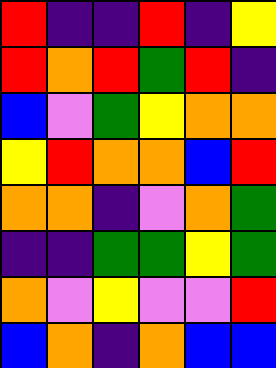[["red", "indigo", "indigo", "red", "indigo", "yellow"], ["red", "orange", "red", "green", "red", "indigo"], ["blue", "violet", "green", "yellow", "orange", "orange"], ["yellow", "red", "orange", "orange", "blue", "red"], ["orange", "orange", "indigo", "violet", "orange", "green"], ["indigo", "indigo", "green", "green", "yellow", "green"], ["orange", "violet", "yellow", "violet", "violet", "red"], ["blue", "orange", "indigo", "orange", "blue", "blue"]]